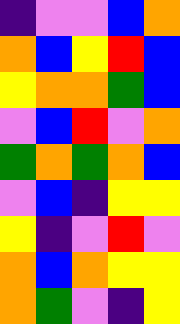[["indigo", "violet", "violet", "blue", "orange"], ["orange", "blue", "yellow", "red", "blue"], ["yellow", "orange", "orange", "green", "blue"], ["violet", "blue", "red", "violet", "orange"], ["green", "orange", "green", "orange", "blue"], ["violet", "blue", "indigo", "yellow", "yellow"], ["yellow", "indigo", "violet", "red", "violet"], ["orange", "blue", "orange", "yellow", "yellow"], ["orange", "green", "violet", "indigo", "yellow"]]